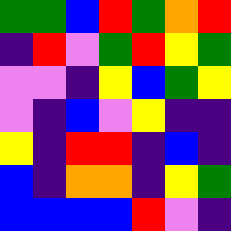[["green", "green", "blue", "red", "green", "orange", "red"], ["indigo", "red", "violet", "green", "red", "yellow", "green"], ["violet", "violet", "indigo", "yellow", "blue", "green", "yellow"], ["violet", "indigo", "blue", "violet", "yellow", "indigo", "indigo"], ["yellow", "indigo", "red", "red", "indigo", "blue", "indigo"], ["blue", "indigo", "orange", "orange", "indigo", "yellow", "green"], ["blue", "blue", "blue", "blue", "red", "violet", "indigo"]]